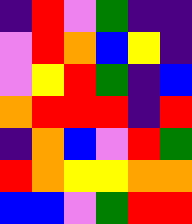[["indigo", "red", "violet", "green", "indigo", "indigo"], ["violet", "red", "orange", "blue", "yellow", "indigo"], ["violet", "yellow", "red", "green", "indigo", "blue"], ["orange", "red", "red", "red", "indigo", "red"], ["indigo", "orange", "blue", "violet", "red", "green"], ["red", "orange", "yellow", "yellow", "orange", "orange"], ["blue", "blue", "violet", "green", "red", "red"]]